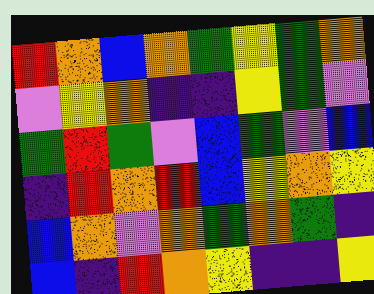[["red", "orange", "blue", "orange", "green", "yellow", "green", "orange"], ["violet", "yellow", "orange", "indigo", "indigo", "yellow", "green", "violet"], ["green", "red", "green", "violet", "blue", "green", "violet", "blue"], ["indigo", "red", "orange", "red", "blue", "yellow", "orange", "yellow"], ["blue", "orange", "violet", "orange", "green", "orange", "green", "indigo"], ["blue", "indigo", "red", "orange", "yellow", "indigo", "indigo", "yellow"]]